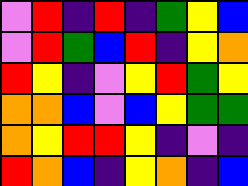[["violet", "red", "indigo", "red", "indigo", "green", "yellow", "blue"], ["violet", "red", "green", "blue", "red", "indigo", "yellow", "orange"], ["red", "yellow", "indigo", "violet", "yellow", "red", "green", "yellow"], ["orange", "orange", "blue", "violet", "blue", "yellow", "green", "green"], ["orange", "yellow", "red", "red", "yellow", "indigo", "violet", "indigo"], ["red", "orange", "blue", "indigo", "yellow", "orange", "indigo", "blue"]]